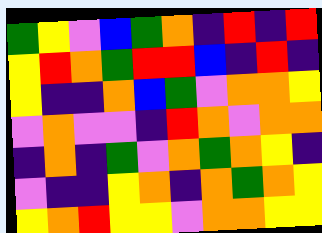[["green", "yellow", "violet", "blue", "green", "orange", "indigo", "red", "indigo", "red"], ["yellow", "red", "orange", "green", "red", "red", "blue", "indigo", "red", "indigo"], ["yellow", "indigo", "indigo", "orange", "blue", "green", "violet", "orange", "orange", "yellow"], ["violet", "orange", "violet", "violet", "indigo", "red", "orange", "violet", "orange", "orange"], ["indigo", "orange", "indigo", "green", "violet", "orange", "green", "orange", "yellow", "indigo"], ["violet", "indigo", "indigo", "yellow", "orange", "indigo", "orange", "green", "orange", "yellow"], ["yellow", "orange", "red", "yellow", "yellow", "violet", "orange", "orange", "yellow", "yellow"]]